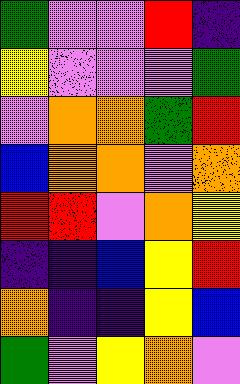[["green", "violet", "violet", "red", "indigo"], ["yellow", "violet", "violet", "violet", "green"], ["violet", "orange", "orange", "green", "red"], ["blue", "orange", "orange", "violet", "orange"], ["red", "red", "violet", "orange", "yellow"], ["indigo", "indigo", "blue", "yellow", "red"], ["orange", "indigo", "indigo", "yellow", "blue"], ["green", "violet", "yellow", "orange", "violet"]]